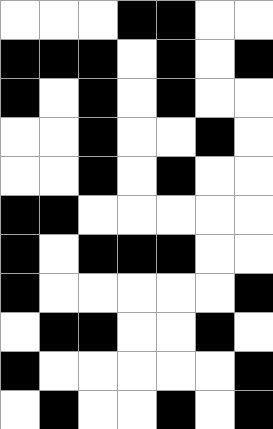[["white", "white", "white", "black", "black", "white", "white"], ["black", "black", "black", "white", "black", "white", "black"], ["black", "white", "black", "white", "black", "white", "white"], ["white", "white", "black", "white", "white", "black", "white"], ["white", "white", "black", "white", "black", "white", "white"], ["black", "black", "white", "white", "white", "white", "white"], ["black", "white", "black", "black", "black", "white", "white"], ["black", "white", "white", "white", "white", "white", "black"], ["white", "black", "black", "white", "white", "black", "white"], ["black", "white", "white", "white", "white", "white", "black"], ["white", "black", "white", "white", "black", "white", "black"]]